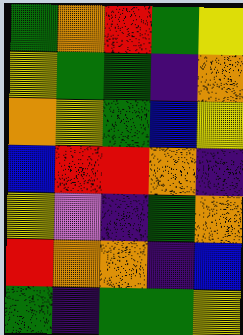[["green", "orange", "red", "green", "yellow"], ["yellow", "green", "green", "indigo", "orange"], ["orange", "yellow", "green", "blue", "yellow"], ["blue", "red", "red", "orange", "indigo"], ["yellow", "violet", "indigo", "green", "orange"], ["red", "orange", "orange", "indigo", "blue"], ["green", "indigo", "green", "green", "yellow"]]